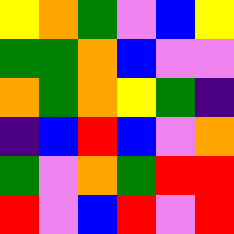[["yellow", "orange", "green", "violet", "blue", "yellow"], ["green", "green", "orange", "blue", "violet", "violet"], ["orange", "green", "orange", "yellow", "green", "indigo"], ["indigo", "blue", "red", "blue", "violet", "orange"], ["green", "violet", "orange", "green", "red", "red"], ["red", "violet", "blue", "red", "violet", "red"]]